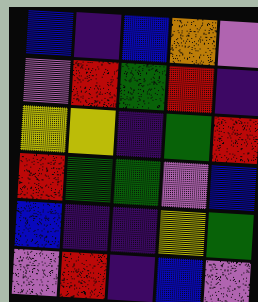[["blue", "indigo", "blue", "orange", "violet"], ["violet", "red", "green", "red", "indigo"], ["yellow", "yellow", "indigo", "green", "red"], ["red", "green", "green", "violet", "blue"], ["blue", "indigo", "indigo", "yellow", "green"], ["violet", "red", "indigo", "blue", "violet"]]